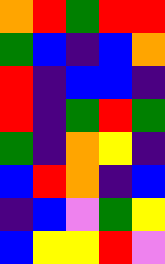[["orange", "red", "green", "red", "red"], ["green", "blue", "indigo", "blue", "orange"], ["red", "indigo", "blue", "blue", "indigo"], ["red", "indigo", "green", "red", "green"], ["green", "indigo", "orange", "yellow", "indigo"], ["blue", "red", "orange", "indigo", "blue"], ["indigo", "blue", "violet", "green", "yellow"], ["blue", "yellow", "yellow", "red", "violet"]]